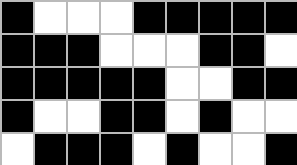[["black", "white", "white", "white", "black", "black", "black", "black", "black"], ["black", "black", "black", "white", "white", "white", "black", "black", "white"], ["black", "black", "black", "black", "black", "white", "white", "black", "black"], ["black", "white", "white", "black", "black", "white", "black", "white", "white"], ["white", "black", "black", "black", "white", "black", "white", "white", "black"]]